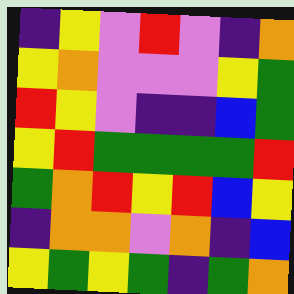[["indigo", "yellow", "violet", "red", "violet", "indigo", "orange"], ["yellow", "orange", "violet", "violet", "violet", "yellow", "green"], ["red", "yellow", "violet", "indigo", "indigo", "blue", "green"], ["yellow", "red", "green", "green", "green", "green", "red"], ["green", "orange", "red", "yellow", "red", "blue", "yellow"], ["indigo", "orange", "orange", "violet", "orange", "indigo", "blue"], ["yellow", "green", "yellow", "green", "indigo", "green", "orange"]]